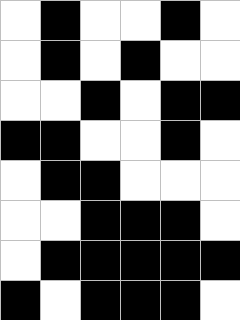[["white", "black", "white", "white", "black", "white"], ["white", "black", "white", "black", "white", "white"], ["white", "white", "black", "white", "black", "black"], ["black", "black", "white", "white", "black", "white"], ["white", "black", "black", "white", "white", "white"], ["white", "white", "black", "black", "black", "white"], ["white", "black", "black", "black", "black", "black"], ["black", "white", "black", "black", "black", "white"]]